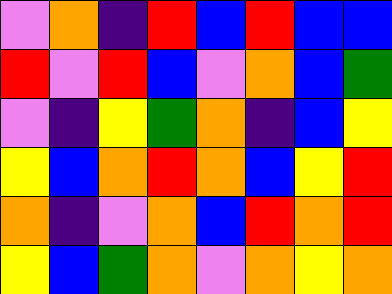[["violet", "orange", "indigo", "red", "blue", "red", "blue", "blue"], ["red", "violet", "red", "blue", "violet", "orange", "blue", "green"], ["violet", "indigo", "yellow", "green", "orange", "indigo", "blue", "yellow"], ["yellow", "blue", "orange", "red", "orange", "blue", "yellow", "red"], ["orange", "indigo", "violet", "orange", "blue", "red", "orange", "red"], ["yellow", "blue", "green", "orange", "violet", "orange", "yellow", "orange"]]